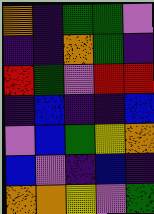[["orange", "indigo", "green", "green", "violet"], ["indigo", "indigo", "orange", "green", "indigo"], ["red", "green", "violet", "red", "red"], ["indigo", "blue", "indigo", "indigo", "blue"], ["violet", "blue", "green", "yellow", "orange"], ["blue", "violet", "indigo", "blue", "indigo"], ["orange", "orange", "yellow", "violet", "green"]]